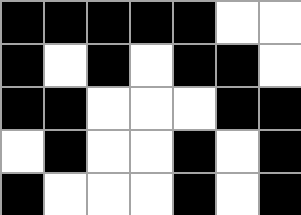[["black", "black", "black", "black", "black", "white", "white"], ["black", "white", "black", "white", "black", "black", "white"], ["black", "black", "white", "white", "white", "black", "black"], ["white", "black", "white", "white", "black", "white", "black"], ["black", "white", "white", "white", "black", "white", "black"]]